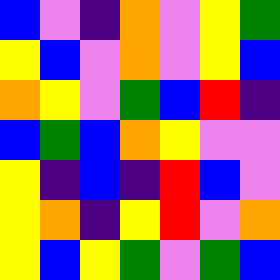[["blue", "violet", "indigo", "orange", "violet", "yellow", "green"], ["yellow", "blue", "violet", "orange", "violet", "yellow", "blue"], ["orange", "yellow", "violet", "green", "blue", "red", "indigo"], ["blue", "green", "blue", "orange", "yellow", "violet", "violet"], ["yellow", "indigo", "blue", "indigo", "red", "blue", "violet"], ["yellow", "orange", "indigo", "yellow", "red", "violet", "orange"], ["yellow", "blue", "yellow", "green", "violet", "green", "blue"]]